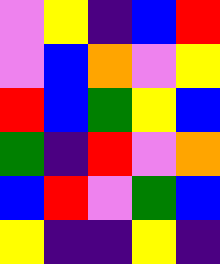[["violet", "yellow", "indigo", "blue", "red"], ["violet", "blue", "orange", "violet", "yellow"], ["red", "blue", "green", "yellow", "blue"], ["green", "indigo", "red", "violet", "orange"], ["blue", "red", "violet", "green", "blue"], ["yellow", "indigo", "indigo", "yellow", "indigo"]]